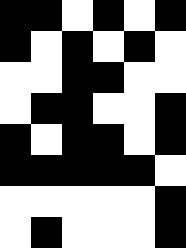[["black", "black", "white", "black", "white", "black"], ["black", "white", "black", "white", "black", "white"], ["white", "white", "black", "black", "white", "white"], ["white", "black", "black", "white", "white", "black"], ["black", "white", "black", "black", "white", "black"], ["black", "black", "black", "black", "black", "white"], ["white", "white", "white", "white", "white", "black"], ["white", "black", "white", "white", "white", "black"]]